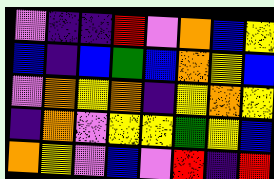[["violet", "indigo", "indigo", "red", "violet", "orange", "blue", "yellow"], ["blue", "indigo", "blue", "green", "blue", "orange", "yellow", "blue"], ["violet", "orange", "yellow", "orange", "indigo", "yellow", "orange", "yellow"], ["indigo", "orange", "violet", "yellow", "yellow", "green", "yellow", "blue"], ["orange", "yellow", "violet", "blue", "violet", "red", "indigo", "red"]]